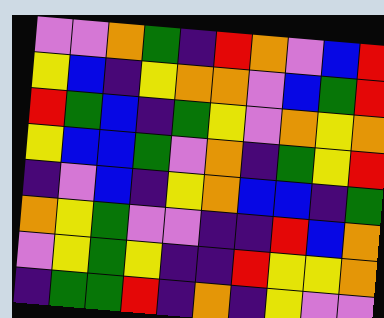[["violet", "violet", "orange", "green", "indigo", "red", "orange", "violet", "blue", "red"], ["yellow", "blue", "indigo", "yellow", "orange", "orange", "violet", "blue", "green", "red"], ["red", "green", "blue", "indigo", "green", "yellow", "violet", "orange", "yellow", "orange"], ["yellow", "blue", "blue", "green", "violet", "orange", "indigo", "green", "yellow", "red"], ["indigo", "violet", "blue", "indigo", "yellow", "orange", "blue", "blue", "indigo", "green"], ["orange", "yellow", "green", "violet", "violet", "indigo", "indigo", "red", "blue", "orange"], ["violet", "yellow", "green", "yellow", "indigo", "indigo", "red", "yellow", "yellow", "orange"], ["indigo", "green", "green", "red", "indigo", "orange", "indigo", "yellow", "violet", "violet"]]